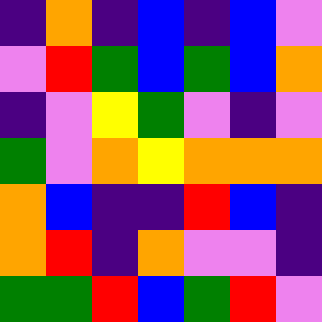[["indigo", "orange", "indigo", "blue", "indigo", "blue", "violet"], ["violet", "red", "green", "blue", "green", "blue", "orange"], ["indigo", "violet", "yellow", "green", "violet", "indigo", "violet"], ["green", "violet", "orange", "yellow", "orange", "orange", "orange"], ["orange", "blue", "indigo", "indigo", "red", "blue", "indigo"], ["orange", "red", "indigo", "orange", "violet", "violet", "indigo"], ["green", "green", "red", "blue", "green", "red", "violet"]]